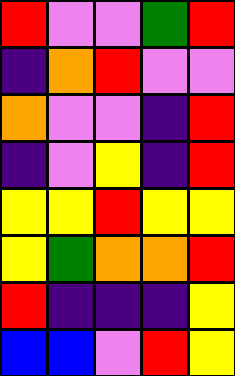[["red", "violet", "violet", "green", "red"], ["indigo", "orange", "red", "violet", "violet"], ["orange", "violet", "violet", "indigo", "red"], ["indigo", "violet", "yellow", "indigo", "red"], ["yellow", "yellow", "red", "yellow", "yellow"], ["yellow", "green", "orange", "orange", "red"], ["red", "indigo", "indigo", "indigo", "yellow"], ["blue", "blue", "violet", "red", "yellow"]]